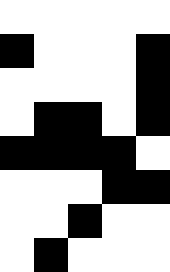[["white", "white", "white", "white", "white"], ["black", "white", "white", "white", "black"], ["white", "white", "white", "white", "black"], ["white", "black", "black", "white", "black"], ["black", "black", "black", "black", "white"], ["white", "white", "white", "black", "black"], ["white", "white", "black", "white", "white"], ["white", "black", "white", "white", "white"]]